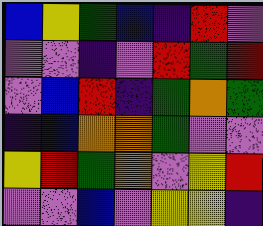[["blue", "yellow", "green", "blue", "indigo", "red", "violet"], ["violet", "violet", "indigo", "violet", "red", "green", "red"], ["violet", "blue", "red", "indigo", "green", "orange", "green"], ["indigo", "blue", "orange", "orange", "green", "violet", "violet"], ["yellow", "red", "green", "orange", "violet", "yellow", "red"], ["violet", "violet", "blue", "violet", "yellow", "yellow", "indigo"]]